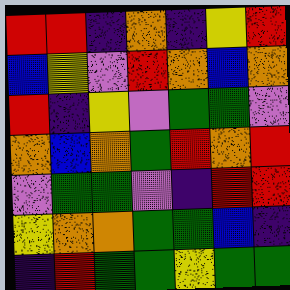[["red", "red", "indigo", "orange", "indigo", "yellow", "red"], ["blue", "yellow", "violet", "red", "orange", "blue", "orange"], ["red", "indigo", "yellow", "violet", "green", "green", "violet"], ["orange", "blue", "orange", "green", "red", "orange", "red"], ["violet", "green", "green", "violet", "indigo", "red", "red"], ["yellow", "orange", "orange", "green", "green", "blue", "indigo"], ["indigo", "red", "green", "green", "yellow", "green", "green"]]